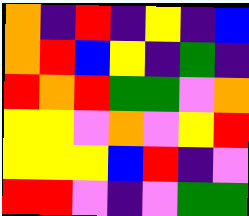[["orange", "indigo", "red", "indigo", "yellow", "indigo", "blue"], ["orange", "red", "blue", "yellow", "indigo", "green", "indigo"], ["red", "orange", "red", "green", "green", "violet", "orange"], ["yellow", "yellow", "violet", "orange", "violet", "yellow", "red"], ["yellow", "yellow", "yellow", "blue", "red", "indigo", "violet"], ["red", "red", "violet", "indigo", "violet", "green", "green"]]